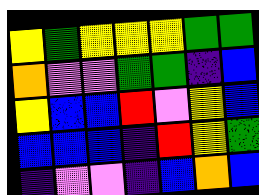[["yellow", "green", "yellow", "yellow", "yellow", "green", "green"], ["orange", "violet", "violet", "green", "green", "indigo", "blue"], ["yellow", "blue", "blue", "red", "violet", "yellow", "blue"], ["blue", "blue", "blue", "indigo", "red", "yellow", "green"], ["indigo", "violet", "violet", "indigo", "blue", "orange", "blue"]]